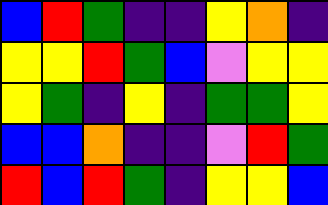[["blue", "red", "green", "indigo", "indigo", "yellow", "orange", "indigo"], ["yellow", "yellow", "red", "green", "blue", "violet", "yellow", "yellow"], ["yellow", "green", "indigo", "yellow", "indigo", "green", "green", "yellow"], ["blue", "blue", "orange", "indigo", "indigo", "violet", "red", "green"], ["red", "blue", "red", "green", "indigo", "yellow", "yellow", "blue"]]